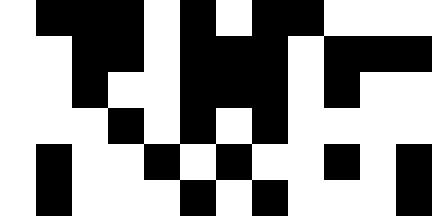[["white", "black", "black", "black", "white", "black", "white", "black", "black", "white", "white", "white"], ["white", "white", "black", "black", "white", "black", "black", "black", "white", "black", "black", "black"], ["white", "white", "black", "white", "white", "black", "black", "black", "white", "black", "white", "white"], ["white", "white", "white", "black", "white", "black", "white", "black", "white", "white", "white", "white"], ["white", "black", "white", "white", "black", "white", "black", "white", "white", "black", "white", "black"], ["white", "black", "white", "white", "white", "black", "white", "black", "white", "white", "white", "black"]]